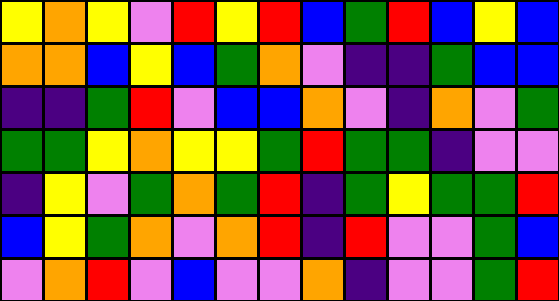[["yellow", "orange", "yellow", "violet", "red", "yellow", "red", "blue", "green", "red", "blue", "yellow", "blue"], ["orange", "orange", "blue", "yellow", "blue", "green", "orange", "violet", "indigo", "indigo", "green", "blue", "blue"], ["indigo", "indigo", "green", "red", "violet", "blue", "blue", "orange", "violet", "indigo", "orange", "violet", "green"], ["green", "green", "yellow", "orange", "yellow", "yellow", "green", "red", "green", "green", "indigo", "violet", "violet"], ["indigo", "yellow", "violet", "green", "orange", "green", "red", "indigo", "green", "yellow", "green", "green", "red"], ["blue", "yellow", "green", "orange", "violet", "orange", "red", "indigo", "red", "violet", "violet", "green", "blue"], ["violet", "orange", "red", "violet", "blue", "violet", "violet", "orange", "indigo", "violet", "violet", "green", "red"]]